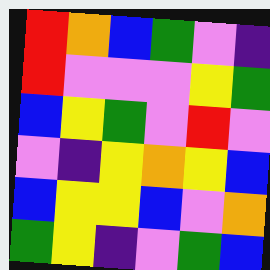[["red", "orange", "blue", "green", "violet", "indigo"], ["red", "violet", "violet", "violet", "yellow", "green"], ["blue", "yellow", "green", "violet", "red", "violet"], ["violet", "indigo", "yellow", "orange", "yellow", "blue"], ["blue", "yellow", "yellow", "blue", "violet", "orange"], ["green", "yellow", "indigo", "violet", "green", "blue"]]